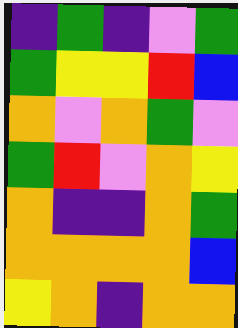[["indigo", "green", "indigo", "violet", "green"], ["green", "yellow", "yellow", "red", "blue"], ["orange", "violet", "orange", "green", "violet"], ["green", "red", "violet", "orange", "yellow"], ["orange", "indigo", "indigo", "orange", "green"], ["orange", "orange", "orange", "orange", "blue"], ["yellow", "orange", "indigo", "orange", "orange"]]